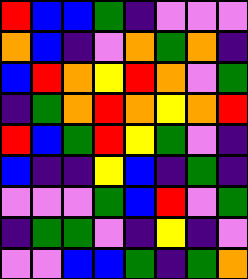[["red", "blue", "blue", "green", "indigo", "violet", "violet", "violet"], ["orange", "blue", "indigo", "violet", "orange", "green", "orange", "indigo"], ["blue", "red", "orange", "yellow", "red", "orange", "violet", "green"], ["indigo", "green", "orange", "red", "orange", "yellow", "orange", "red"], ["red", "blue", "green", "red", "yellow", "green", "violet", "indigo"], ["blue", "indigo", "indigo", "yellow", "blue", "indigo", "green", "indigo"], ["violet", "violet", "violet", "green", "blue", "red", "violet", "green"], ["indigo", "green", "green", "violet", "indigo", "yellow", "indigo", "violet"], ["violet", "violet", "blue", "blue", "green", "indigo", "green", "orange"]]